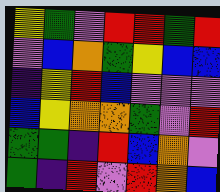[["yellow", "green", "violet", "red", "red", "green", "red"], ["violet", "blue", "orange", "green", "yellow", "blue", "blue"], ["indigo", "yellow", "red", "blue", "violet", "violet", "violet"], ["blue", "yellow", "orange", "orange", "green", "violet", "red"], ["green", "green", "indigo", "red", "blue", "orange", "violet"], ["green", "indigo", "red", "violet", "red", "orange", "blue"]]